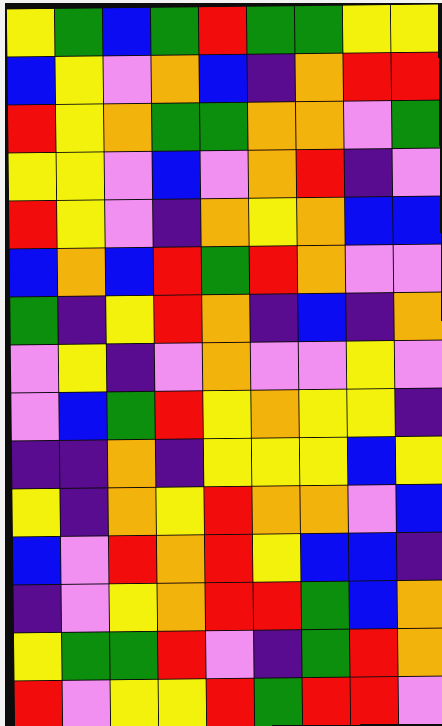[["yellow", "green", "blue", "green", "red", "green", "green", "yellow", "yellow"], ["blue", "yellow", "violet", "orange", "blue", "indigo", "orange", "red", "red"], ["red", "yellow", "orange", "green", "green", "orange", "orange", "violet", "green"], ["yellow", "yellow", "violet", "blue", "violet", "orange", "red", "indigo", "violet"], ["red", "yellow", "violet", "indigo", "orange", "yellow", "orange", "blue", "blue"], ["blue", "orange", "blue", "red", "green", "red", "orange", "violet", "violet"], ["green", "indigo", "yellow", "red", "orange", "indigo", "blue", "indigo", "orange"], ["violet", "yellow", "indigo", "violet", "orange", "violet", "violet", "yellow", "violet"], ["violet", "blue", "green", "red", "yellow", "orange", "yellow", "yellow", "indigo"], ["indigo", "indigo", "orange", "indigo", "yellow", "yellow", "yellow", "blue", "yellow"], ["yellow", "indigo", "orange", "yellow", "red", "orange", "orange", "violet", "blue"], ["blue", "violet", "red", "orange", "red", "yellow", "blue", "blue", "indigo"], ["indigo", "violet", "yellow", "orange", "red", "red", "green", "blue", "orange"], ["yellow", "green", "green", "red", "violet", "indigo", "green", "red", "orange"], ["red", "violet", "yellow", "yellow", "red", "green", "red", "red", "violet"]]